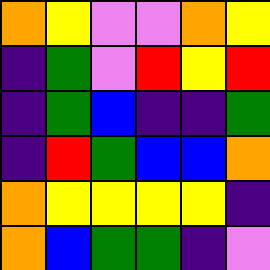[["orange", "yellow", "violet", "violet", "orange", "yellow"], ["indigo", "green", "violet", "red", "yellow", "red"], ["indigo", "green", "blue", "indigo", "indigo", "green"], ["indigo", "red", "green", "blue", "blue", "orange"], ["orange", "yellow", "yellow", "yellow", "yellow", "indigo"], ["orange", "blue", "green", "green", "indigo", "violet"]]